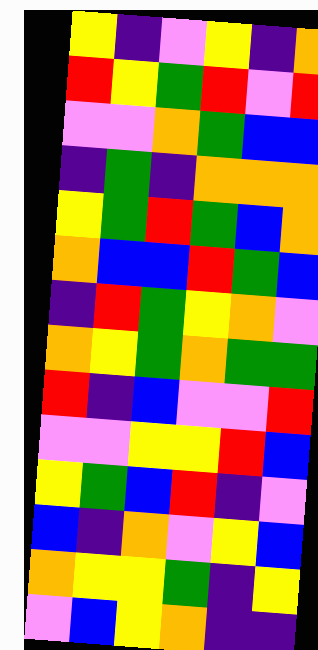[["yellow", "indigo", "violet", "yellow", "indigo", "orange"], ["red", "yellow", "green", "red", "violet", "red"], ["violet", "violet", "orange", "green", "blue", "blue"], ["indigo", "green", "indigo", "orange", "orange", "orange"], ["yellow", "green", "red", "green", "blue", "orange"], ["orange", "blue", "blue", "red", "green", "blue"], ["indigo", "red", "green", "yellow", "orange", "violet"], ["orange", "yellow", "green", "orange", "green", "green"], ["red", "indigo", "blue", "violet", "violet", "red"], ["violet", "violet", "yellow", "yellow", "red", "blue"], ["yellow", "green", "blue", "red", "indigo", "violet"], ["blue", "indigo", "orange", "violet", "yellow", "blue"], ["orange", "yellow", "yellow", "green", "indigo", "yellow"], ["violet", "blue", "yellow", "orange", "indigo", "indigo"]]